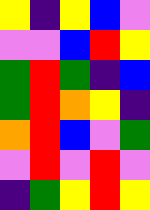[["yellow", "indigo", "yellow", "blue", "violet"], ["violet", "violet", "blue", "red", "yellow"], ["green", "red", "green", "indigo", "blue"], ["green", "red", "orange", "yellow", "indigo"], ["orange", "red", "blue", "violet", "green"], ["violet", "red", "violet", "red", "violet"], ["indigo", "green", "yellow", "red", "yellow"]]